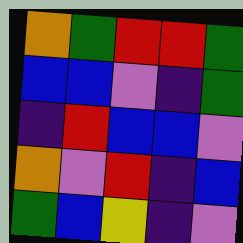[["orange", "green", "red", "red", "green"], ["blue", "blue", "violet", "indigo", "green"], ["indigo", "red", "blue", "blue", "violet"], ["orange", "violet", "red", "indigo", "blue"], ["green", "blue", "yellow", "indigo", "violet"]]